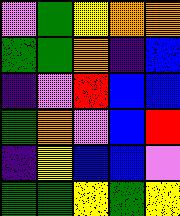[["violet", "green", "yellow", "orange", "orange"], ["green", "green", "orange", "indigo", "blue"], ["indigo", "violet", "red", "blue", "blue"], ["green", "orange", "violet", "blue", "red"], ["indigo", "yellow", "blue", "blue", "violet"], ["green", "green", "yellow", "green", "yellow"]]